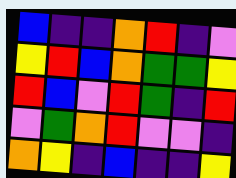[["blue", "indigo", "indigo", "orange", "red", "indigo", "violet"], ["yellow", "red", "blue", "orange", "green", "green", "yellow"], ["red", "blue", "violet", "red", "green", "indigo", "red"], ["violet", "green", "orange", "red", "violet", "violet", "indigo"], ["orange", "yellow", "indigo", "blue", "indigo", "indigo", "yellow"]]